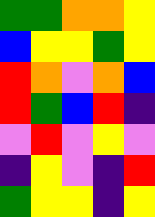[["green", "green", "orange", "orange", "yellow"], ["blue", "yellow", "yellow", "green", "yellow"], ["red", "orange", "violet", "orange", "blue"], ["red", "green", "blue", "red", "indigo"], ["violet", "red", "violet", "yellow", "violet"], ["indigo", "yellow", "violet", "indigo", "red"], ["green", "yellow", "yellow", "indigo", "yellow"]]